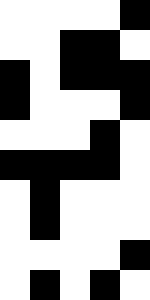[["white", "white", "white", "white", "black"], ["white", "white", "black", "black", "white"], ["black", "white", "black", "black", "black"], ["black", "white", "white", "white", "black"], ["white", "white", "white", "black", "white"], ["black", "black", "black", "black", "white"], ["white", "black", "white", "white", "white"], ["white", "black", "white", "white", "white"], ["white", "white", "white", "white", "black"], ["white", "black", "white", "black", "white"]]